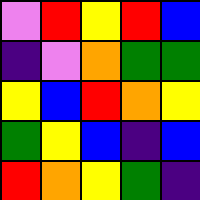[["violet", "red", "yellow", "red", "blue"], ["indigo", "violet", "orange", "green", "green"], ["yellow", "blue", "red", "orange", "yellow"], ["green", "yellow", "blue", "indigo", "blue"], ["red", "orange", "yellow", "green", "indigo"]]